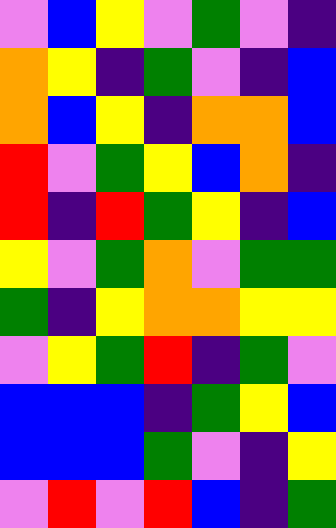[["violet", "blue", "yellow", "violet", "green", "violet", "indigo"], ["orange", "yellow", "indigo", "green", "violet", "indigo", "blue"], ["orange", "blue", "yellow", "indigo", "orange", "orange", "blue"], ["red", "violet", "green", "yellow", "blue", "orange", "indigo"], ["red", "indigo", "red", "green", "yellow", "indigo", "blue"], ["yellow", "violet", "green", "orange", "violet", "green", "green"], ["green", "indigo", "yellow", "orange", "orange", "yellow", "yellow"], ["violet", "yellow", "green", "red", "indigo", "green", "violet"], ["blue", "blue", "blue", "indigo", "green", "yellow", "blue"], ["blue", "blue", "blue", "green", "violet", "indigo", "yellow"], ["violet", "red", "violet", "red", "blue", "indigo", "green"]]